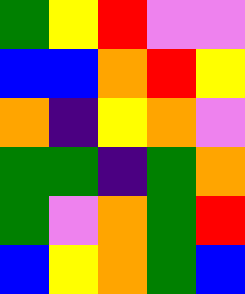[["green", "yellow", "red", "violet", "violet"], ["blue", "blue", "orange", "red", "yellow"], ["orange", "indigo", "yellow", "orange", "violet"], ["green", "green", "indigo", "green", "orange"], ["green", "violet", "orange", "green", "red"], ["blue", "yellow", "orange", "green", "blue"]]